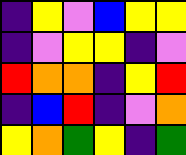[["indigo", "yellow", "violet", "blue", "yellow", "yellow"], ["indigo", "violet", "yellow", "yellow", "indigo", "violet"], ["red", "orange", "orange", "indigo", "yellow", "red"], ["indigo", "blue", "red", "indigo", "violet", "orange"], ["yellow", "orange", "green", "yellow", "indigo", "green"]]